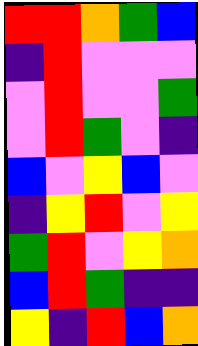[["red", "red", "orange", "green", "blue"], ["indigo", "red", "violet", "violet", "violet"], ["violet", "red", "violet", "violet", "green"], ["violet", "red", "green", "violet", "indigo"], ["blue", "violet", "yellow", "blue", "violet"], ["indigo", "yellow", "red", "violet", "yellow"], ["green", "red", "violet", "yellow", "orange"], ["blue", "red", "green", "indigo", "indigo"], ["yellow", "indigo", "red", "blue", "orange"]]